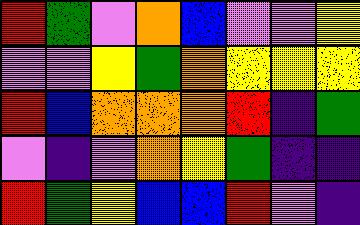[["red", "green", "violet", "orange", "blue", "violet", "violet", "yellow"], ["violet", "violet", "yellow", "green", "orange", "yellow", "yellow", "yellow"], ["red", "blue", "orange", "orange", "orange", "red", "indigo", "green"], ["violet", "indigo", "violet", "orange", "yellow", "green", "indigo", "indigo"], ["red", "green", "yellow", "blue", "blue", "red", "violet", "indigo"]]